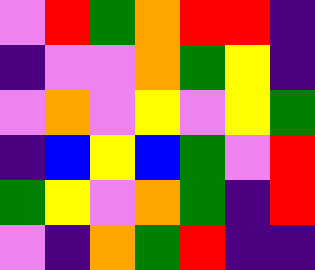[["violet", "red", "green", "orange", "red", "red", "indigo"], ["indigo", "violet", "violet", "orange", "green", "yellow", "indigo"], ["violet", "orange", "violet", "yellow", "violet", "yellow", "green"], ["indigo", "blue", "yellow", "blue", "green", "violet", "red"], ["green", "yellow", "violet", "orange", "green", "indigo", "red"], ["violet", "indigo", "orange", "green", "red", "indigo", "indigo"]]